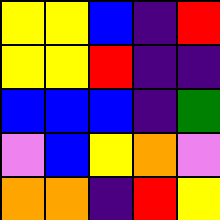[["yellow", "yellow", "blue", "indigo", "red"], ["yellow", "yellow", "red", "indigo", "indigo"], ["blue", "blue", "blue", "indigo", "green"], ["violet", "blue", "yellow", "orange", "violet"], ["orange", "orange", "indigo", "red", "yellow"]]